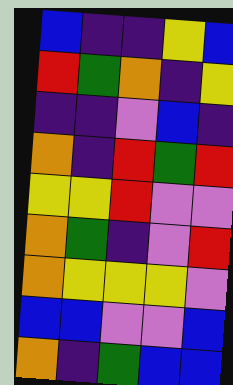[["blue", "indigo", "indigo", "yellow", "blue"], ["red", "green", "orange", "indigo", "yellow"], ["indigo", "indigo", "violet", "blue", "indigo"], ["orange", "indigo", "red", "green", "red"], ["yellow", "yellow", "red", "violet", "violet"], ["orange", "green", "indigo", "violet", "red"], ["orange", "yellow", "yellow", "yellow", "violet"], ["blue", "blue", "violet", "violet", "blue"], ["orange", "indigo", "green", "blue", "blue"]]